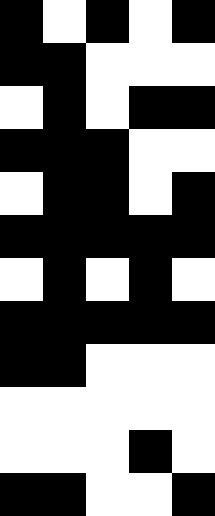[["black", "white", "black", "white", "black"], ["black", "black", "white", "white", "white"], ["white", "black", "white", "black", "black"], ["black", "black", "black", "white", "white"], ["white", "black", "black", "white", "black"], ["black", "black", "black", "black", "black"], ["white", "black", "white", "black", "white"], ["black", "black", "black", "black", "black"], ["black", "black", "white", "white", "white"], ["white", "white", "white", "white", "white"], ["white", "white", "white", "black", "white"], ["black", "black", "white", "white", "black"]]